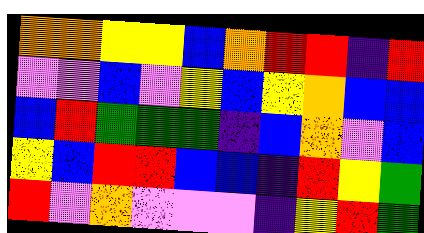[["orange", "orange", "yellow", "yellow", "blue", "orange", "red", "red", "indigo", "red"], ["violet", "violet", "blue", "violet", "yellow", "blue", "yellow", "orange", "blue", "blue"], ["blue", "red", "green", "green", "green", "indigo", "blue", "orange", "violet", "blue"], ["yellow", "blue", "red", "red", "blue", "blue", "indigo", "red", "yellow", "green"], ["red", "violet", "orange", "violet", "violet", "violet", "indigo", "yellow", "red", "green"]]